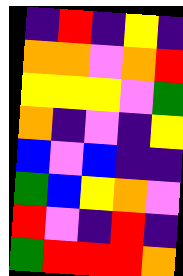[["indigo", "red", "indigo", "yellow", "indigo"], ["orange", "orange", "violet", "orange", "red"], ["yellow", "yellow", "yellow", "violet", "green"], ["orange", "indigo", "violet", "indigo", "yellow"], ["blue", "violet", "blue", "indigo", "indigo"], ["green", "blue", "yellow", "orange", "violet"], ["red", "violet", "indigo", "red", "indigo"], ["green", "red", "red", "red", "orange"]]